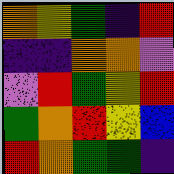[["orange", "yellow", "green", "indigo", "red"], ["indigo", "indigo", "orange", "orange", "violet"], ["violet", "red", "green", "yellow", "red"], ["green", "orange", "red", "yellow", "blue"], ["red", "orange", "green", "green", "indigo"]]